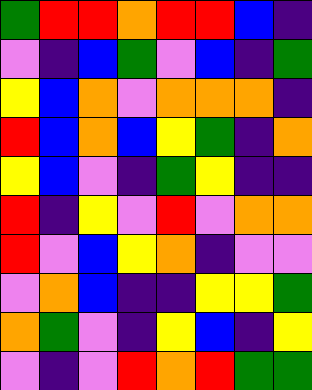[["green", "red", "red", "orange", "red", "red", "blue", "indigo"], ["violet", "indigo", "blue", "green", "violet", "blue", "indigo", "green"], ["yellow", "blue", "orange", "violet", "orange", "orange", "orange", "indigo"], ["red", "blue", "orange", "blue", "yellow", "green", "indigo", "orange"], ["yellow", "blue", "violet", "indigo", "green", "yellow", "indigo", "indigo"], ["red", "indigo", "yellow", "violet", "red", "violet", "orange", "orange"], ["red", "violet", "blue", "yellow", "orange", "indigo", "violet", "violet"], ["violet", "orange", "blue", "indigo", "indigo", "yellow", "yellow", "green"], ["orange", "green", "violet", "indigo", "yellow", "blue", "indigo", "yellow"], ["violet", "indigo", "violet", "red", "orange", "red", "green", "green"]]